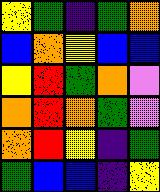[["yellow", "green", "indigo", "green", "orange"], ["blue", "orange", "yellow", "blue", "blue"], ["yellow", "red", "green", "orange", "violet"], ["orange", "red", "orange", "green", "violet"], ["orange", "red", "yellow", "indigo", "green"], ["green", "blue", "blue", "indigo", "yellow"]]